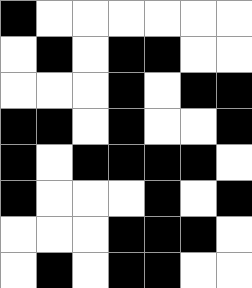[["black", "white", "white", "white", "white", "white", "white"], ["white", "black", "white", "black", "black", "white", "white"], ["white", "white", "white", "black", "white", "black", "black"], ["black", "black", "white", "black", "white", "white", "black"], ["black", "white", "black", "black", "black", "black", "white"], ["black", "white", "white", "white", "black", "white", "black"], ["white", "white", "white", "black", "black", "black", "white"], ["white", "black", "white", "black", "black", "white", "white"]]